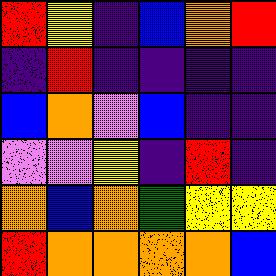[["red", "yellow", "indigo", "blue", "orange", "red"], ["indigo", "red", "indigo", "indigo", "indigo", "indigo"], ["blue", "orange", "violet", "blue", "indigo", "indigo"], ["violet", "violet", "yellow", "indigo", "red", "indigo"], ["orange", "blue", "orange", "green", "yellow", "yellow"], ["red", "orange", "orange", "orange", "orange", "blue"]]